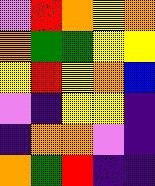[["violet", "red", "orange", "yellow", "orange"], ["orange", "green", "green", "yellow", "yellow"], ["yellow", "red", "yellow", "orange", "blue"], ["violet", "indigo", "yellow", "yellow", "indigo"], ["indigo", "orange", "orange", "violet", "indigo"], ["orange", "green", "red", "indigo", "indigo"]]